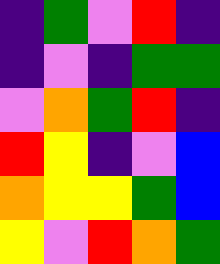[["indigo", "green", "violet", "red", "indigo"], ["indigo", "violet", "indigo", "green", "green"], ["violet", "orange", "green", "red", "indigo"], ["red", "yellow", "indigo", "violet", "blue"], ["orange", "yellow", "yellow", "green", "blue"], ["yellow", "violet", "red", "orange", "green"]]